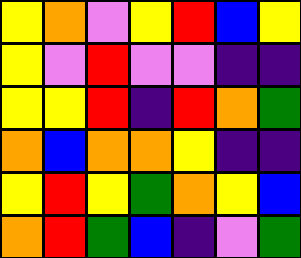[["yellow", "orange", "violet", "yellow", "red", "blue", "yellow"], ["yellow", "violet", "red", "violet", "violet", "indigo", "indigo"], ["yellow", "yellow", "red", "indigo", "red", "orange", "green"], ["orange", "blue", "orange", "orange", "yellow", "indigo", "indigo"], ["yellow", "red", "yellow", "green", "orange", "yellow", "blue"], ["orange", "red", "green", "blue", "indigo", "violet", "green"]]